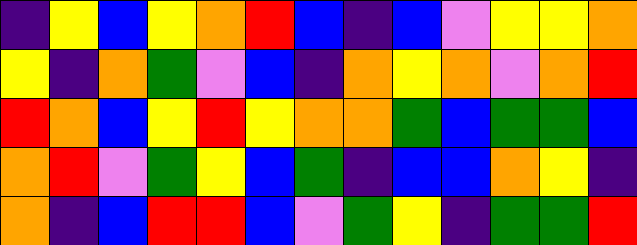[["indigo", "yellow", "blue", "yellow", "orange", "red", "blue", "indigo", "blue", "violet", "yellow", "yellow", "orange"], ["yellow", "indigo", "orange", "green", "violet", "blue", "indigo", "orange", "yellow", "orange", "violet", "orange", "red"], ["red", "orange", "blue", "yellow", "red", "yellow", "orange", "orange", "green", "blue", "green", "green", "blue"], ["orange", "red", "violet", "green", "yellow", "blue", "green", "indigo", "blue", "blue", "orange", "yellow", "indigo"], ["orange", "indigo", "blue", "red", "red", "blue", "violet", "green", "yellow", "indigo", "green", "green", "red"]]